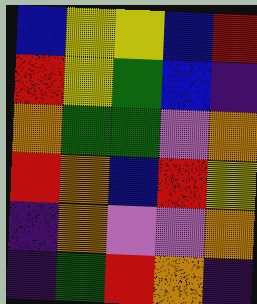[["blue", "yellow", "yellow", "blue", "red"], ["red", "yellow", "green", "blue", "indigo"], ["orange", "green", "green", "violet", "orange"], ["red", "orange", "blue", "red", "yellow"], ["indigo", "orange", "violet", "violet", "orange"], ["indigo", "green", "red", "orange", "indigo"]]